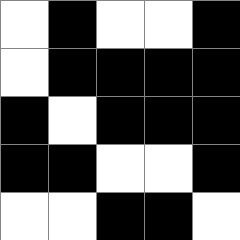[["white", "black", "white", "white", "black"], ["white", "black", "black", "black", "black"], ["black", "white", "black", "black", "black"], ["black", "black", "white", "white", "black"], ["white", "white", "black", "black", "white"]]